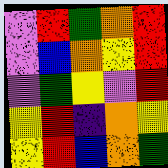[["violet", "red", "green", "orange", "red"], ["violet", "blue", "orange", "yellow", "red"], ["violet", "green", "yellow", "violet", "red"], ["yellow", "red", "indigo", "orange", "yellow"], ["yellow", "red", "blue", "orange", "green"]]